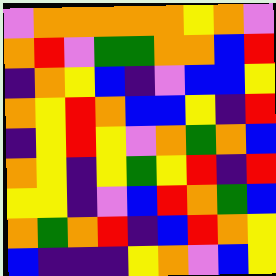[["violet", "orange", "orange", "orange", "orange", "orange", "yellow", "orange", "violet"], ["orange", "red", "violet", "green", "green", "orange", "orange", "blue", "red"], ["indigo", "orange", "yellow", "blue", "indigo", "violet", "blue", "blue", "yellow"], ["orange", "yellow", "red", "orange", "blue", "blue", "yellow", "indigo", "red"], ["indigo", "yellow", "red", "yellow", "violet", "orange", "green", "orange", "blue"], ["orange", "yellow", "indigo", "yellow", "green", "yellow", "red", "indigo", "red"], ["yellow", "yellow", "indigo", "violet", "blue", "red", "orange", "green", "blue"], ["orange", "green", "orange", "red", "indigo", "blue", "red", "orange", "yellow"], ["blue", "indigo", "indigo", "indigo", "yellow", "orange", "violet", "blue", "yellow"]]